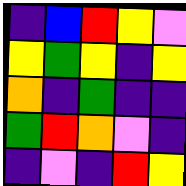[["indigo", "blue", "red", "yellow", "violet"], ["yellow", "green", "yellow", "indigo", "yellow"], ["orange", "indigo", "green", "indigo", "indigo"], ["green", "red", "orange", "violet", "indigo"], ["indigo", "violet", "indigo", "red", "yellow"]]